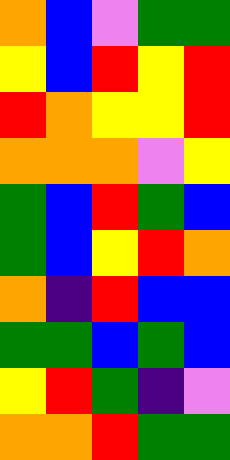[["orange", "blue", "violet", "green", "green"], ["yellow", "blue", "red", "yellow", "red"], ["red", "orange", "yellow", "yellow", "red"], ["orange", "orange", "orange", "violet", "yellow"], ["green", "blue", "red", "green", "blue"], ["green", "blue", "yellow", "red", "orange"], ["orange", "indigo", "red", "blue", "blue"], ["green", "green", "blue", "green", "blue"], ["yellow", "red", "green", "indigo", "violet"], ["orange", "orange", "red", "green", "green"]]